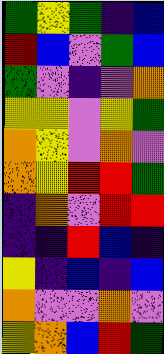[["green", "yellow", "green", "indigo", "blue"], ["red", "blue", "violet", "green", "blue"], ["green", "violet", "indigo", "violet", "orange"], ["yellow", "yellow", "violet", "yellow", "green"], ["orange", "yellow", "violet", "orange", "violet"], ["orange", "yellow", "red", "red", "green"], ["indigo", "orange", "violet", "red", "red"], ["indigo", "indigo", "red", "blue", "indigo"], ["yellow", "indigo", "blue", "indigo", "blue"], ["orange", "violet", "violet", "orange", "violet"], ["yellow", "orange", "blue", "red", "green"]]